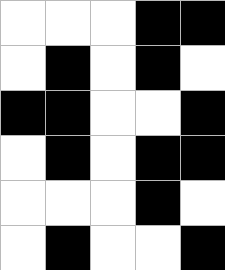[["white", "white", "white", "black", "black"], ["white", "black", "white", "black", "white"], ["black", "black", "white", "white", "black"], ["white", "black", "white", "black", "black"], ["white", "white", "white", "black", "white"], ["white", "black", "white", "white", "black"]]